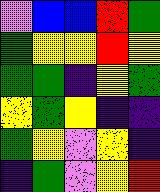[["violet", "blue", "blue", "red", "green"], ["green", "yellow", "yellow", "red", "yellow"], ["green", "green", "indigo", "yellow", "green"], ["yellow", "green", "yellow", "indigo", "indigo"], ["green", "yellow", "violet", "yellow", "indigo"], ["indigo", "green", "violet", "yellow", "red"]]